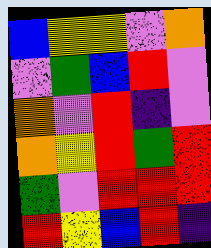[["blue", "yellow", "yellow", "violet", "orange"], ["violet", "green", "blue", "red", "violet"], ["orange", "violet", "red", "indigo", "violet"], ["orange", "yellow", "red", "green", "red"], ["green", "violet", "red", "red", "red"], ["red", "yellow", "blue", "red", "indigo"]]